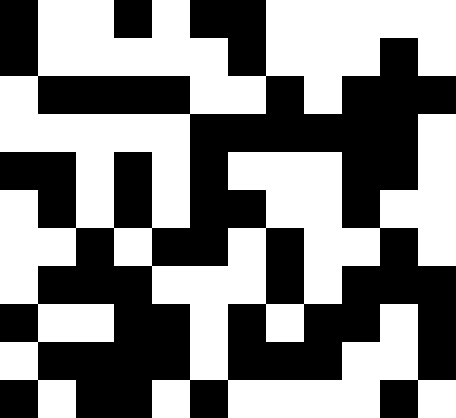[["black", "white", "white", "black", "white", "black", "black", "white", "white", "white", "white", "white"], ["black", "white", "white", "white", "white", "white", "black", "white", "white", "white", "black", "white"], ["white", "black", "black", "black", "black", "white", "white", "black", "white", "black", "black", "black"], ["white", "white", "white", "white", "white", "black", "black", "black", "black", "black", "black", "white"], ["black", "black", "white", "black", "white", "black", "white", "white", "white", "black", "black", "white"], ["white", "black", "white", "black", "white", "black", "black", "white", "white", "black", "white", "white"], ["white", "white", "black", "white", "black", "black", "white", "black", "white", "white", "black", "white"], ["white", "black", "black", "black", "white", "white", "white", "black", "white", "black", "black", "black"], ["black", "white", "white", "black", "black", "white", "black", "white", "black", "black", "white", "black"], ["white", "black", "black", "black", "black", "white", "black", "black", "black", "white", "white", "black"], ["black", "white", "black", "black", "white", "black", "white", "white", "white", "white", "black", "white"]]